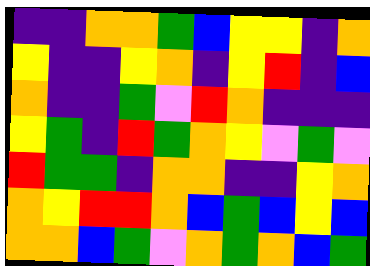[["indigo", "indigo", "orange", "orange", "green", "blue", "yellow", "yellow", "indigo", "orange"], ["yellow", "indigo", "indigo", "yellow", "orange", "indigo", "yellow", "red", "indigo", "blue"], ["orange", "indigo", "indigo", "green", "violet", "red", "orange", "indigo", "indigo", "indigo"], ["yellow", "green", "indigo", "red", "green", "orange", "yellow", "violet", "green", "violet"], ["red", "green", "green", "indigo", "orange", "orange", "indigo", "indigo", "yellow", "orange"], ["orange", "yellow", "red", "red", "orange", "blue", "green", "blue", "yellow", "blue"], ["orange", "orange", "blue", "green", "violet", "orange", "green", "orange", "blue", "green"]]